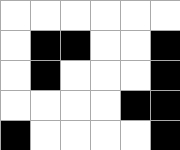[["white", "white", "white", "white", "white", "white"], ["white", "black", "black", "white", "white", "black"], ["white", "black", "white", "white", "white", "black"], ["white", "white", "white", "white", "black", "black"], ["black", "white", "white", "white", "white", "black"]]